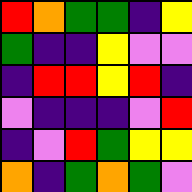[["red", "orange", "green", "green", "indigo", "yellow"], ["green", "indigo", "indigo", "yellow", "violet", "violet"], ["indigo", "red", "red", "yellow", "red", "indigo"], ["violet", "indigo", "indigo", "indigo", "violet", "red"], ["indigo", "violet", "red", "green", "yellow", "yellow"], ["orange", "indigo", "green", "orange", "green", "violet"]]